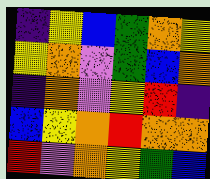[["indigo", "yellow", "blue", "green", "orange", "yellow"], ["yellow", "orange", "violet", "green", "blue", "orange"], ["indigo", "orange", "violet", "yellow", "red", "indigo"], ["blue", "yellow", "orange", "red", "orange", "orange"], ["red", "violet", "orange", "yellow", "green", "blue"]]